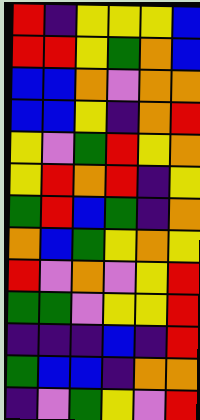[["red", "indigo", "yellow", "yellow", "yellow", "blue"], ["red", "red", "yellow", "green", "orange", "blue"], ["blue", "blue", "orange", "violet", "orange", "orange"], ["blue", "blue", "yellow", "indigo", "orange", "red"], ["yellow", "violet", "green", "red", "yellow", "orange"], ["yellow", "red", "orange", "red", "indigo", "yellow"], ["green", "red", "blue", "green", "indigo", "orange"], ["orange", "blue", "green", "yellow", "orange", "yellow"], ["red", "violet", "orange", "violet", "yellow", "red"], ["green", "green", "violet", "yellow", "yellow", "red"], ["indigo", "indigo", "indigo", "blue", "indigo", "red"], ["green", "blue", "blue", "indigo", "orange", "orange"], ["indigo", "violet", "green", "yellow", "violet", "red"]]